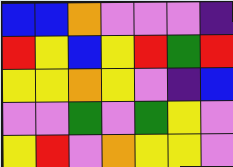[["blue", "blue", "orange", "violet", "violet", "violet", "indigo"], ["red", "yellow", "blue", "yellow", "red", "green", "red"], ["yellow", "yellow", "orange", "yellow", "violet", "indigo", "blue"], ["violet", "violet", "green", "violet", "green", "yellow", "violet"], ["yellow", "red", "violet", "orange", "yellow", "yellow", "violet"]]